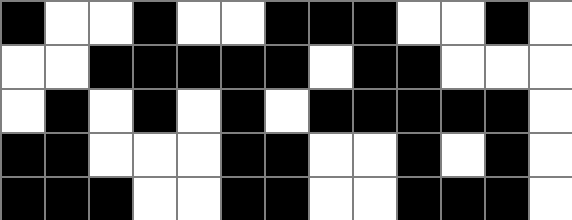[["black", "white", "white", "black", "white", "white", "black", "black", "black", "white", "white", "black", "white"], ["white", "white", "black", "black", "black", "black", "black", "white", "black", "black", "white", "white", "white"], ["white", "black", "white", "black", "white", "black", "white", "black", "black", "black", "black", "black", "white"], ["black", "black", "white", "white", "white", "black", "black", "white", "white", "black", "white", "black", "white"], ["black", "black", "black", "white", "white", "black", "black", "white", "white", "black", "black", "black", "white"]]